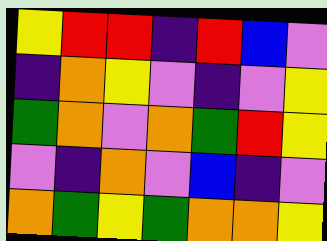[["yellow", "red", "red", "indigo", "red", "blue", "violet"], ["indigo", "orange", "yellow", "violet", "indigo", "violet", "yellow"], ["green", "orange", "violet", "orange", "green", "red", "yellow"], ["violet", "indigo", "orange", "violet", "blue", "indigo", "violet"], ["orange", "green", "yellow", "green", "orange", "orange", "yellow"]]